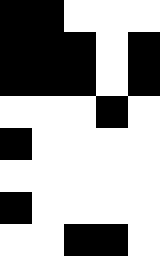[["black", "black", "white", "white", "white"], ["black", "black", "black", "white", "black"], ["black", "black", "black", "white", "black"], ["white", "white", "white", "black", "white"], ["black", "white", "white", "white", "white"], ["white", "white", "white", "white", "white"], ["black", "white", "white", "white", "white"], ["white", "white", "black", "black", "white"]]